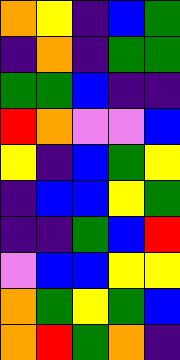[["orange", "yellow", "indigo", "blue", "green"], ["indigo", "orange", "indigo", "green", "green"], ["green", "green", "blue", "indigo", "indigo"], ["red", "orange", "violet", "violet", "blue"], ["yellow", "indigo", "blue", "green", "yellow"], ["indigo", "blue", "blue", "yellow", "green"], ["indigo", "indigo", "green", "blue", "red"], ["violet", "blue", "blue", "yellow", "yellow"], ["orange", "green", "yellow", "green", "blue"], ["orange", "red", "green", "orange", "indigo"]]